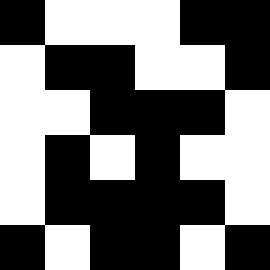[["black", "white", "white", "white", "black", "black"], ["white", "black", "black", "white", "white", "black"], ["white", "white", "black", "black", "black", "white"], ["white", "black", "white", "black", "white", "white"], ["white", "black", "black", "black", "black", "white"], ["black", "white", "black", "black", "white", "black"]]